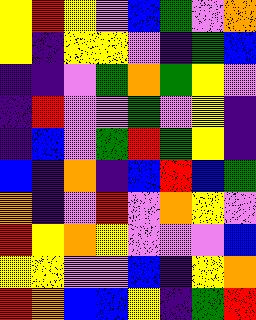[["yellow", "red", "yellow", "violet", "blue", "green", "violet", "orange"], ["yellow", "indigo", "yellow", "yellow", "violet", "indigo", "green", "blue"], ["indigo", "indigo", "violet", "green", "orange", "green", "yellow", "violet"], ["indigo", "red", "violet", "violet", "green", "violet", "yellow", "indigo"], ["indigo", "blue", "violet", "green", "red", "green", "yellow", "indigo"], ["blue", "indigo", "orange", "indigo", "blue", "red", "blue", "green"], ["orange", "indigo", "violet", "red", "violet", "orange", "yellow", "violet"], ["red", "yellow", "orange", "yellow", "violet", "violet", "violet", "blue"], ["yellow", "yellow", "violet", "violet", "blue", "indigo", "yellow", "orange"], ["red", "orange", "blue", "blue", "yellow", "indigo", "green", "red"]]